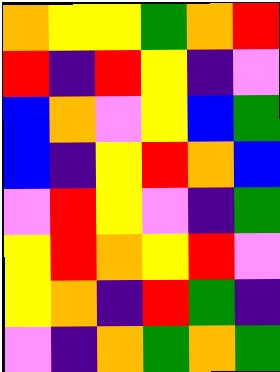[["orange", "yellow", "yellow", "green", "orange", "red"], ["red", "indigo", "red", "yellow", "indigo", "violet"], ["blue", "orange", "violet", "yellow", "blue", "green"], ["blue", "indigo", "yellow", "red", "orange", "blue"], ["violet", "red", "yellow", "violet", "indigo", "green"], ["yellow", "red", "orange", "yellow", "red", "violet"], ["yellow", "orange", "indigo", "red", "green", "indigo"], ["violet", "indigo", "orange", "green", "orange", "green"]]